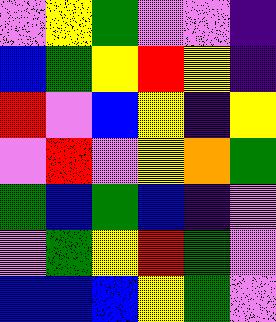[["violet", "yellow", "green", "violet", "violet", "indigo"], ["blue", "green", "yellow", "red", "yellow", "indigo"], ["red", "violet", "blue", "yellow", "indigo", "yellow"], ["violet", "red", "violet", "yellow", "orange", "green"], ["green", "blue", "green", "blue", "indigo", "violet"], ["violet", "green", "yellow", "red", "green", "violet"], ["blue", "blue", "blue", "yellow", "green", "violet"]]